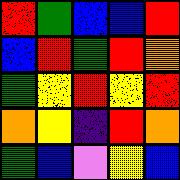[["red", "green", "blue", "blue", "red"], ["blue", "red", "green", "red", "orange"], ["green", "yellow", "red", "yellow", "red"], ["orange", "yellow", "indigo", "red", "orange"], ["green", "blue", "violet", "yellow", "blue"]]